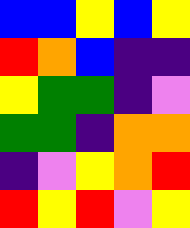[["blue", "blue", "yellow", "blue", "yellow"], ["red", "orange", "blue", "indigo", "indigo"], ["yellow", "green", "green", "indigo", "violet"], ["green", "green", "indigo", "orange", "orange"], ["indigo", "violet", "yellow", "orange", "red"], ["red", "yellow", "red", "violet", "yellow"]]